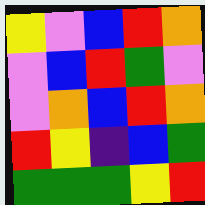[["yellow", "violet", "blue", "red", "orange"], ["violet", "blue", "red", "green", "violet"], ["violet", "orange", "blue", "red", "orange"], ["red", "yellow", "indigo", "blue", "green"], ["green", "green", "green", "yellow", "red"]]